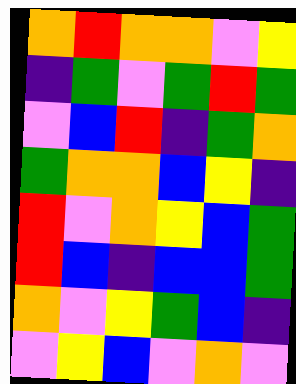[["orange", "red", "orange", "orange", "violet", "yellow"], ["indigo", "green", "violet", "green", "red", "green"], ["violet", "blue", "red", "indigo", "green", "orange"], ["green", "orange", "orange", "blue", "yellow", "indigo"], ["red", "violet", "orange", "yellow", "blue", "green"], ["red", "blue", "indigo", "blue", "blue", "green"], ["orange", "violet", "yellow", "green", "blue", "indigo"], ["violet", "yellow", "blue", "violet", "orange", "violet"]]